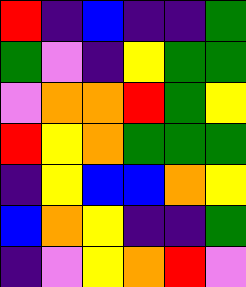[["red", "indigo", "blue", "indigo", "indigo", "green"], ["green", "violet", "indigo", "yellow", "green", "green"], ["violet", "orange", "orange", "red", "green", "yellow"], ["red", "yellow", "orange", "green", "green", "green"], ["indigo", "yellow", "blue", "blue", "orange", "yellow"], ["blue", "orange", "yellow", "indigo", "indigo", "green"], ["indigo", "violet", "yellow", "orange", "red", "violet"]]